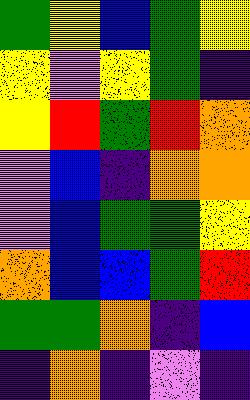[["green", "yellow", "blue", "green", "yellow"], ["yellow", "violet", "yellow", "green", "indigo"], ["yellow", "red", "green", "red", "orange"], ["violet", "blue", "indigo", "orange", "orange"], ["violet", "blue", "green", "green", "yellow"], ["orange", "blue", "blue", "green", "red"], ["green", "green", "orange", "indigo", "blue"], ["indigo", "orange", "indigo", "violet", "indigo"]]